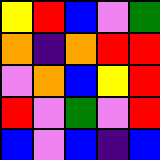[["yellow", "red", "blue", "violet", "green"], ["orange", "indigo", "orange", "red", "red"], ["violet", "orange", "blue", "yellow", "red"], ["red", "violet", "green", "violet", "red"], ["blue", "violet", "blue", "indigo", "blue"]]